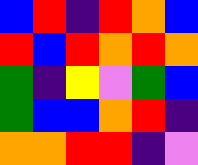[["blue", "red", "indigo", "red", "orange", "blue"], ["red", "blue", "red", "orange", "red", "orange"], ["green", "indigo", "yellow", "violet", "green", "blue"], ["green", "blue", "blue", "orange", "red", "indigo"], ["orange", "orange", "red", "red", "indigo", "violet"]]